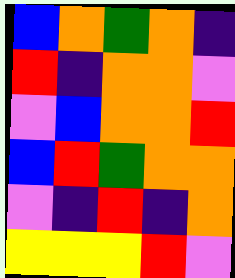[["blue", "orange", "green", "orange", "indigo"], ["red", "indigo", "orange", "orange", "violet"], ["violet", "blue", "orange", "orange", "red"], ["blue", "red", "green", "orange", "orange"], ["violet", "indigo", "red", "indigo", "orange"], ["yellow", "yellow", "yellow", "red", "violet"]]